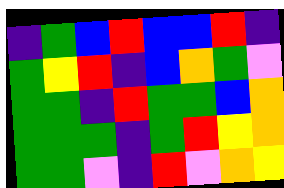[["indigo", "green", "blue", "red", "blue", "blue", "red", "indigo"], ["green", "yellow", "red", "indigo", "blue", "orange", "green", "violet"], ["green", "green", "indigo", "red", "green", "green", "blue", "orange"], ["green", "green", "green", "indigo", "green", "red", "yellow", "orange"], ["green", "green", "violet", "indigo", "red", "violet", "orange", "yellow"]]